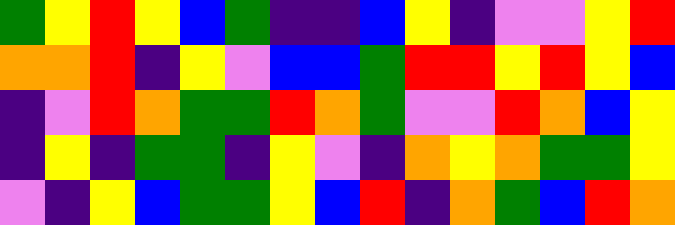[["green", "yellow", "red", "yellow", "blue", "green", "indigo", "indigo", "blue", "yellow", "indigo", "violet", "violet", "yellow", "red"], ["orange", "orange", "red", "indigo", "yellow", "violet", "blue", "blue", "green", "red", "red", "yellow", "red", "yellow", "blue"], ["indigo", "violet", "red", "orange", "green", "green", "red", "orange", "green", "violet", "violet", "red", "orange", "blue", "yellow"], ["indigo", "yellow", "indigo", "green", "green", "indigo", "yellow", "violet", "indigo", "orange", "yellow", "orange", "green", "green", "yellow"], ["violet", "indigo", "yellow", "blue", "green", "green", "yellow", "blue", "red", "indigo", "orange", "green", "blue", "red", "orange"]]